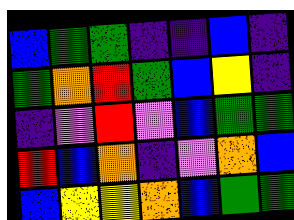[["blue", "green", "green", "indigo", "indigo", "blue", "indigo"], ["green", "orange", "red", "green", "blue", "yellow", "indigo"], ["indigo", "violet", "red", "violet", "blue", "green", "green"], ["red", "blue", "orange", "indigo", "violet", "orange", "blue"], ["blue", "yellow", "yellow", "orange", "blue", "green", "green"]]